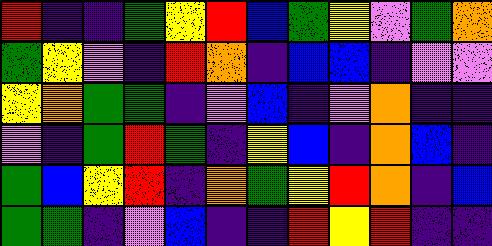[["red", "indigo", "indigo", "green", "yellow", "red", "blue", "green", "yellow", "violet", "green", "orange"], ["green", "yellow", "violet", "indigo", "red", "orange", "indigo", "blue", "blue", "indigo", "violet", "violet"], ["yellow", "orange", "green", "green", "indigo", "violet", "blue", "indigo", "violet", "orange", "indigo", "indigo"], ["violet", "indigo", "green", "red", "green", "indigo", "yellow", "blue", "indigo", "orange", "blue", "indigo"], ["green", "blue", "yellow", "red", "indigo", "orange", "green", "yellow", "red", "orange", "indigo", "blue"], ["green", "green", "indigo", "violet", "blue", "indigo", "indigo", "red", "yellow", "red", "indigo", "indigo"]]